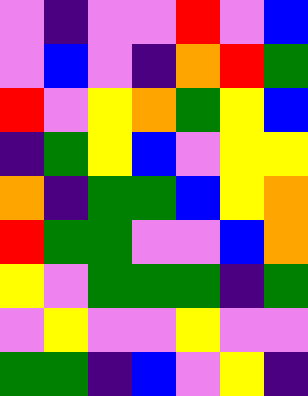[["violet", "indigo", "violet", "violet", "red", "violet", "blue"], ["violet", "blue", "violet", "indigo", "orange", "red", "green"], ["red", "violet", "yellow", "orange", "green", "yellow", "blue"], ["indigo", "green", "yellow", "blue", "violet", "yellow", "yellow"], ["orange", "indigo", "green", "green", "blue", "yellow", "orange"], ["red", "green", "green", "violet", "violet", "blue", "orange"], ["yellow", "violet", "green", "green", "green", "indigo", "green"], ["violet", "yellow", "violet", "violet", "yellow", "violet", "violet"], ["green", "green", "indigo", "blue", "violet", "yellow", "indigo"]]